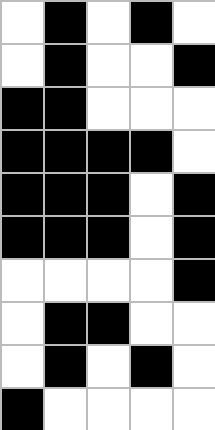[["white", "black", "white", "black", "white"], ["white", "black", "white", "white", "black"], ["black", "black", "white", "white", "white"], ["black", "black", "black", "black", "white"], ["black", "black", "black", "white", "black"], ["black", "black", "black", "white", "black"], ["white", "white", "white", "white", "black"], ["white", "black", "black", "white", "white"], ["white", "black", "white", "black", "white"], ["black", "white", "white", "white", "white"]]